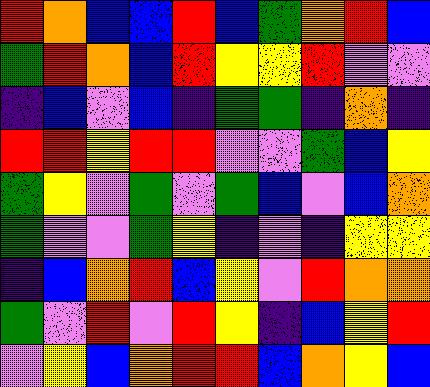[["red", "orange", "blue", "blue", "red", "blue", "green", "orange", "red", "blue"], ["green", "red", "orange", "blue", "red", "yellow", "yellow", "red", "violet", "violet"], ["indigo", "blue", "violet", "blue", "indigo", "green", "green", "indigo", "orange", "indigo"], ["red", "red", "yellow", "red", "red", "violet", "violet", "green", "blue", "yellow"], ["green", "yellow", "violet", "green", "violet", "green", "blue", "violet", "blue", "orange"], ["green", "violet", "violet", "green", "yellow", "indigo", "violet", "indigo", "yellow", "yellow"], ["indigo", "blue", "orange", "red", "blue", "yellow", "violet", "red", "orange", "orange"], ["green", "violet", "red", "violet", "red", "yellow", "indigo", "blue", "yellow", "red"], ["violet", "yellow", "blue", "orange", "red", "red", "blue", "orange", "yellow", "blue"]]